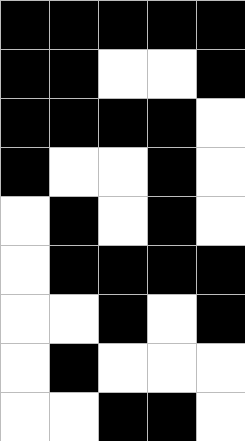[["black", "black", "black", "black", "black"], ["black", "black", "white", "white", "black"], ["black", "black", "black", "black", "white"], ["black", "white", "white", "black", "white"], ["white", "black", "white", "black", "white"], ["white", "black", "black", "black", "black"], ["white", "white", "black", "white", "black"], ["white", "black", "white", "white", "white"], ["white", "white", "black", "black", "white"]]